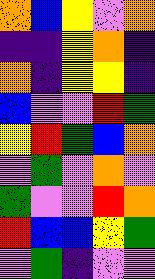[["orange", "blue", "yellow", "violet", "orange"], ["indigo", "indigo", "yellow", "orange", "indigo"], ["orange", "indigo", "yellow", "yellow", "indigo"], ["blue", "violet", "violet", "red", "green"], ["yellow", "red", "green", "blue", "orange"], ["violet", "green", "violet", "orange", "violet"], ["green", "violet", "violet", "red", "orange"], ["red", "blue", "blue", "yellow", "green"], ["violet", "green", "indigo", "violet", "violet"]]